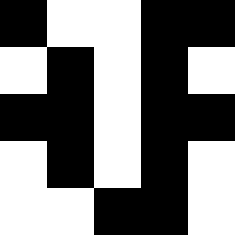[["black", "white", "white", "black", "black"], ["white", "black", "white", "black", "white"], ["black", "black", "white", "black", "black"], ["white", "black", "white", "black", "white"], ["white", "white", "black", "black", "white"]]